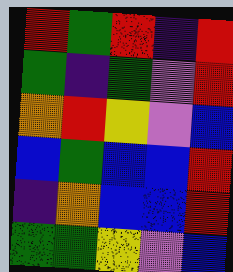[["red", "green", "red", "indigo", "red"], ["green", "indigo", "green", "violet", "red"], ["orange", "red", "yellow", "violet", "blue"], ["blue", "green", "blue", "blue", "red"], ["indigo", "orange", "blue", "blue", "red"], ["green", "green", "yellow", "violet", "blue"]]